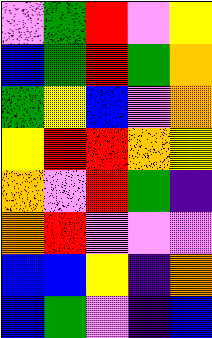[["violet", "green", "red", "violet", "yellow"], ["blue", "green", "red", "green", "orange"], ["green", "yellow", "blue", "violet", "orange"], ["yellow", "red", "red", "orange", "yellow"], ["orange", "violet", "red", "green", "indigo"], ["orange", "red", "violet", "violet", "violet"], ["blue", "blue", "yellow", "indigo", "orange"], ["blue", "green", "violet", "indigo", "blue"]]